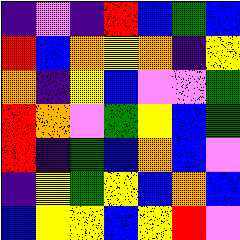[["indigo", "violet", "indigo", "red", "blue", "green", "blue"], ["red", "blue", "orange", "yellow", "orange", "indigo", "yellow"], ["orange", "indigo", "yellow", "blue", "violet", "violet", "green"], ["red", "orange", "violet", "green", "yellow", "blue", "green"], ["red", "indigo", "green", "blue", "orange", "blue", "violet"], ["indigo", "yellow", "green", "yellow", "blue", "orange", "blue"], ["blue", "yellow", "yellow", "blue", "yellow", "red", "violet"]]